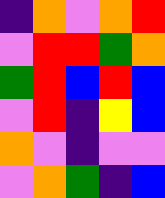[["indigo", "orange", "violet", "orange", "red"], ["violet", "red", "red", "green", "orange"], ["green", "red", "blue", "red", "blue"], ["violet", "red", "indigo", "yellow", "blue"], ["orange", "violet", "indigo", "violet", "violet"], ["violet", "orange", "green", "indigo", "blue"]]